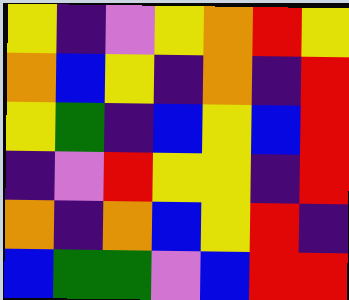[["yellow", "indigo", "violet", "yellow", "orange", "red", "yellow"], ["orange", "blue", "yellow", "indigo", "orange", "indigo", "red"], ["yellow", "green", "indigo", "blue", "yellow", "blue", "red"], ["indigo", "violet", "red", "yellow", "yellow", "indigo", "red"], ["orange", "indigo", "orange", "blue", "yellow", "red", "indigo"], ["blue", "green", "green", "violet", "blue", "red", "red"]]